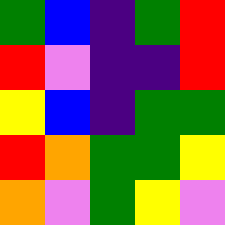[["green", "blue", "indigo", "green", "red"], ["red", "violet", "indigo", "indigo", "red"], ["yellow", "blue", "indigo", "green", "green"], ["red", "orange", "green", "green", "yellow"], ["orange", "violet", "green", "yellow", "violet"]]